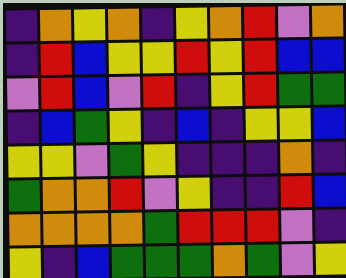[["indigo", "orange", "yellow", "orange", "indigo", "yellow", "orange", "red", "violet", "orange"], ["indigo", "red", "blue", "yellow", "yellow", "red", "yellow", "red", "blue", "blue"], ["violet", "red", "blue", "violet", "red", "indigo", "yellow", "red", "green", "green"], ["indigo", "blue", "green", "yellow", "indigo", "blue", "indigo", "yellow", "yellow", "blue"], ["yellow", "yellow", "violet", "green", "yellow", "indigo", "indigo", "indigo", "orange", "indigo"], ["green", "orange", "orange", "red", "violet", "yellow", "indigo", "indigo", "red", "blue"], ["orange", "orange", "orange", "orange", "green", "red", "red", "red", "violet", "indigo"], ["yellow", "indigo", "blue", "green", "green", "green", "orange", "green", "violet", "yellow"]]